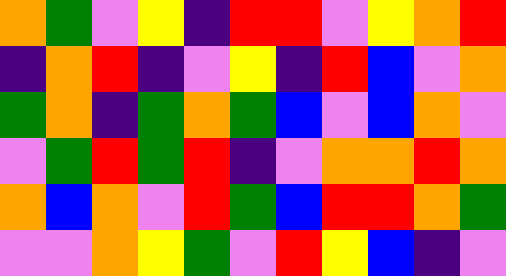[["orange", "green", "violet", "yellow", "indigo", "red", "red", "violet", "yellow", "orange", "red"], ["indigo", "orange", "red", "indigo", "violet", "yellow", "indigo", "red", "blue", "violet", "orange"], ["green", "orange", "indigo", "green", "orange", "green", "blue", "violet", "blue", "orange", "violet"], ["violet", "green", "red", "green", "red", "indigo", "violet", "orange", "orange", "red", "orange"], ["orange", "blue", "orange", "violet", "red", "green", "blue", "red", "red", "orange", "green"], ["violet", "violet", "orange", "yellow", "green", "violet", "red", "yellow", "blue", "indigo", "violet"]]